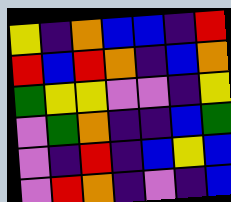[["yellow", "indigo", "orange", "blue", "blue", "indigo", "red"], ["red", "blue", "red", "orange", "indigo", "blue", "orange"], ["green", "yellow", "yellow", "violet", "violet", "indigo", "yellow"], ["violet", "green", "orange", "indigo", "indigo", "blue", "green"], ["violet", "indigo", "red", "indigo", "blue", "yellow", "blue"], ["violet", "red", "orange", "indigo", "violet", "indigo", "blue"]]